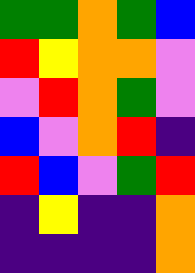[["green", "green", "orange", "green", "blue"], ["red", "yellow", "orange", "orange", "violet"], ["violet", "red", "orange", "green", "violet"], ["blue", "violet", "orange", "red", "indigo"], ["red", "blue", "violet", "green", "red"], ["indigo", "yellow", "indigo", "indigo", "orange"], ["indigo", "indigo", "indigo", "indigo", "orange"]]